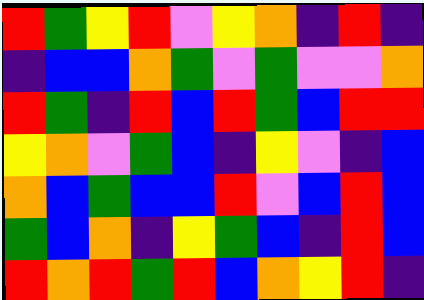[["red", "green", "yellow", "red", "violet", "yellow", "orange", "indigo", "red", "indigo"], ["indigo", "blue", "blue", "orange", "green", "violet", "green", "violet", "violet", "orange"], ["red", "green", "indigo", "red", "blue", "red", "green", "blue", "red", "red"], ["yellow", "orange", "violet", "green", "blue", "indigo", "yellow", "violet", "indigo", "blue"], ["orange", "blue", "green", "blue", "blue", "red", "violet", "blue", "red", "blue"], ["green", "blue", "orange", "indigo", "yellow", "green", "blue", "indigo", "red", "blue"], ["red", "orange", "red", "green", "red", "blue", "orange", "yellow", "red", "indigo"]]